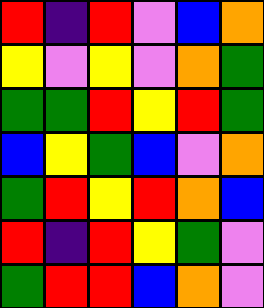[["red", "indigo", "red", "violet", "blue", "orange"], ["yellow", "violet", "yellow", "violet", "orange", "green"], ["green", "green", "red", "yellow", "red", "green"], ["blue", "yellow", "green", "blue", "violet", "orange"], ["green", "red", "yellow", "red", "orange", "blue"], ["red", "indigo", "red", "yellow", "green", "violet"], ["green", "red", "red", "blue", "orange", "violet"]]